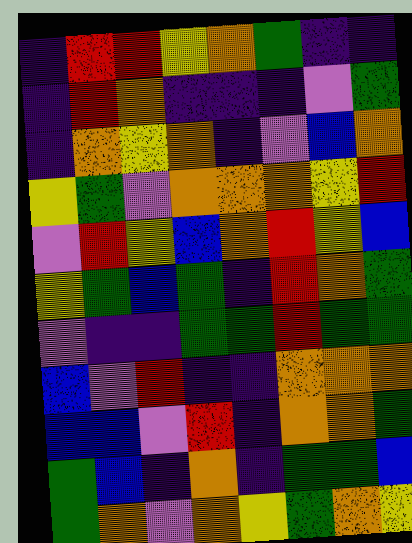[["indigo", "red", "red", "yellow", "orange", "green", "indigo", "indigo"], ["indigo", "red", "orange", "indigo", "indigo", "indigo", "violet", "green"], ["indigo", "orange", "yellow", "orange", "indigo", "violet", "blue", "orange"], ["yellow", "green", "violet", "orange", "orange", "orange", "yellow", "red"], ["violet", "red", "yellow", "blue", "orange", "red", "yellow", "blue"], ["yellow", "green", "blue", "green", "indigo", "red", "orange", "green"], ["violet", "indigo", "indigo", "green", "green", "red", "green", "green"], ["blue", "violet", "red", "indigo", "indigo", "orange", "orange", "orange"], ["blue", "blue", "violet", "red", "indigo", "orange", "orange", "green"], ["green", "blue", "indigo", "orange", "indigo", "green", "green", "blue"], ["green", "orange", "violet", "orange", "yellow", "green", "orange", "yellow"]]